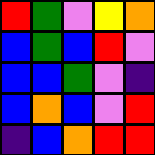[["red", "green", "violet", "yellow", "orange"], ["blue", "green", "blue", "red", "violet"], ["blue", "blue", "green", "violet", "indigo"], ["blue", "orange", "blue", "violet", "red"], ["indigo", "blue", "orange", "red", "red"]]